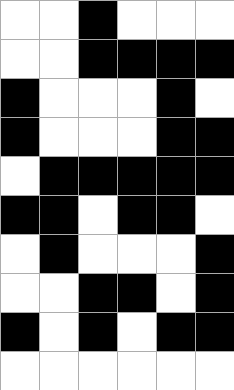[["white", "white", "black", "white", "white", "white"], ["white", "white", "black", "black", "black", "black"], ["black", "white", "white", "white", "black", "white"], ["black", "white", "white", "white", "black", "black"], ["white", "black", "black", "black", "black", "black"], ["black", "black", "white", "black", "black", "white"], ["white", "black", "white", "white", "white", "black"], ["white", "white", "black", "black", "white", "black"], ["black", "white", "black", "white", "black", "black"], ["white", "white", "white", "white", "white", "white"]]